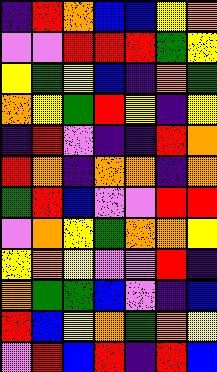[["indigo", "red", "orange", "blue", "blue", "yellow", "orange"], ["violet", "violet", "red", "red", "red", "green", "yellow"], ["yellow", "green", "yellow", "blue", "indigo", "orange", "green"], ["orange", "yellow", "green", "red", "yellow", "indigo", "yellow"], ["indigo", "red", "violet", "indigo", "indigo", "red", "orange"], ["red", "orange", "indigo", "orange", "orange", "indigo", "orange"], ["green", "red", "blue", "violet", "violet", "red", "red"], ["violet", "orange", "yellow", "green", "orange", "orange", "yellow"], ["yellow", "orange", "yellow", "violet", "violet", "red", "indigo"], ["orange", "green", "green", "blue", "violet", "indigo", "blue"], ["red", "blue", "yellow", "orange", "green", "orange", "yellow"], ["violet", "red", "blue", "red", "indigo", "red", "blue"]]